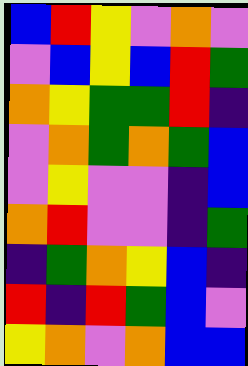[["blue", "red", "yellow", "violet", "orange", "violet"], ["violet", "blue", "yellow", "blue", "red", "green"], ["orange", "yellow", "green", "green", "red", "indigo"], ["violet", "orange", "green", "orange", "green", "blue"], ["violet", "yellow", "violet", "violet", "indigo", "blue"], ["orange", "red", "violet", "violet", "indigo", "green"], ["indigo", "green", "orange", "yellow", "blue", "indigo"], ["red", "indigo", "red", "green", "blue", "violet"], ["yellow", "orange", "violet", "orange", "blue", "blue"]]